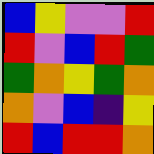[["blue", "yellow", "violet", "violet", "red"], ["red", "violet", "blue", "red", "green"], ["green", "orange", "yellow", "green", "orange"], ["orange", "violet", "blue", "indigo", "yellow"], ["red", "blue", "red", "red", "orange"]]